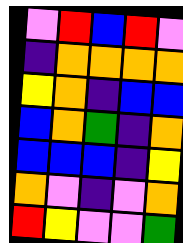[["violet", "red", "blue", "red", "violet"], ["indigo", "orange", "orange", "orange", "orange"], ["yellow", "orange", "indigo", "blue", "blue"], ["blue", "orange", "green", "indigo", "orange"], ["blue", "blue", "blue", "indigo", "yellow"], ["orange", "violet", "indigo", "violet", "orange"], ["red", "yellow", "violet", "violet", "green"]]